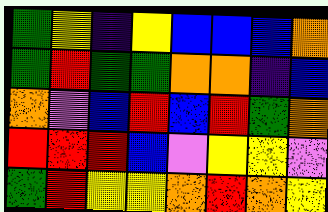[["green", "yellow", "indigo", "yellow", "blue", "blue", "blue", "orange"], ["green", "red", "green", "green", "orange", "orange", "indigo", "blue"], ["orange", "violet", "blue", "red", "blue", "red", "green", "orange"], ["red", "red", "red", "blue", "violet", "yellow", "yellow", "violet"], ["green", "red", "yellow", "yellow", "orange", "red", "orange", "yellow"]]